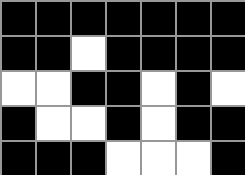[["black", "black", "black", "black", "black", "black", "black"], ["black", "black", "white", "black", "black", "black", "black"], ["white", "white", "black", "black", "white", "black", "white"], ["black", "white", "white", "black", "white", "black", "black"], ["black", "black", "black", "white", "white", "white", "black"]]